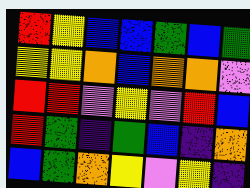[["red", "yellow", "blue", "blue", "green", "blue", "green"], ["yellow", "yellow", "orange", "blue", "orange", "orange", "violet"], ["red", "red", "violet", "yellow", "violet", "red", "blue"], ["red", "green", "indigo", "green", "blue", "indigo", "orange"], ["blue", "green", "orange", "yellow", "violet", "yellow", "indigo"]]